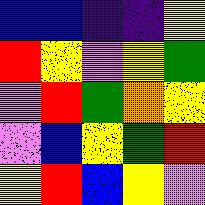[["blue", "blue", "indigo", "indigo", "yellow"], ["red", "yellow", "violet", "yellow", "green"], ["violet", "red", "green", "orange", "yellow"], ["violet", "blue", "yellow", "green", "red"], ["yellow", "red", "blue", "yellow", "violet"]]